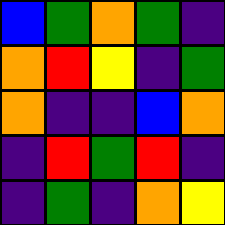[["blue", "green", "orange", "green", "indigo"], ["orange", "red", "yellow", "indigo", "green"], ["orange", "indigo", "indigo", "blue", "orange"], ["indigo", "red", "green", "red", "indigo"], ["indigo", "green", "indigo", "orange", "yellow"]]